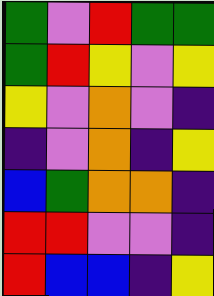[["green", "violet", "red", "green", "green"], ["green", "red", "yellow", "violet", "yellow"], ["yellow", "violet", "orange", "violet", "indigo"], ["indigo", "violet", "orange", "indigo", "yellow"], ["blue", "green", "orange", "orange", "indigo"], ["red", "red", "violet", "violet", "indigo"], ["red", "blue", "blue", "indigo", "yellow"]]